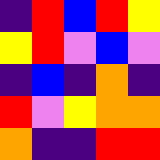[["indigo", "red", "blue", "red", "yellow"], ["yellow", "red", "violet", "blue", "violet"], ["indigo", "blue", "indigo", "orange", "indigo"], ["red", "violet", "yellow", "orange", "orange"], ["orange", "indigo", "indigo", "red", "red"]]